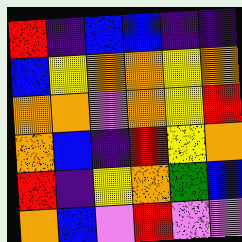[["red", "indigo", "blue", "blue", "indigo", "indigo"], ["blue", "yellow", "orange", "orange", "yellow", "orange"], ["orange", "orange", "violet", "orange", "yellow", "red"], ["orange", "blue", "indigo", "red", "yellow", "orange"], ["red", "indigo", "yellow", "orange", "green", "blue"], ["orange", "blue", "violet", "red", "violet", "violet"]]